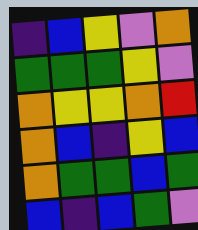[["indigo", "blue", "yellow", "violet", "orange"], ["green", "green", "green", "yellow", "violet"], ["orange", "yellow", "yellow", "orange", "red"], ["orange", "blue", "indigo", "yellow", "blue"], ["orange", "green", "green", "blue", "green"], ["blue", "indigo", "blue", "green", "violet"]]